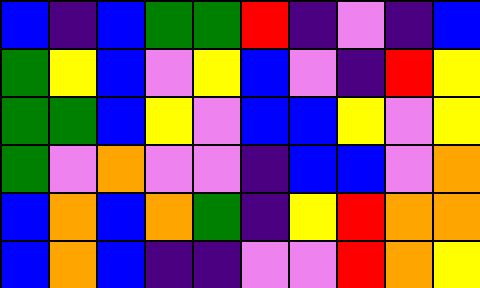[["blue", "indigo", "blue", "green", "green", "red", "indigo", "violet", "indigo", "blue"], ["green", "yellow", "blue", "violet", "yellow", "blue", "violet", "indigo", "red", "yellow"], ["green", "green", "blue", "yellow", "violet", "blue", "blue", "yellow", "violet", "yellow"], ["green", "violet", "orange", "violet", "violet", "indigo", "blue", "blue", "violet", "orange"], ["blue", "orange", "blue", "orange", "green", "indigo", "yellow", "red", "orange", "orange"], ["blue", "orange", "blue", "indigo", "indigo", "violet", "violet", "red", "orange", "yellow"]]